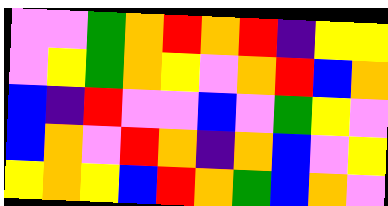[["violet", "violet", "green", "orange", "red", "orange", "red", "indigo", "yellow", "yellow"], ["violet", "yellow", "green", "orange", "yellow", "violet", "orange", "red", "blue", "orange"], ["blue", "indigo", "red", "violet", "violet", "blue", "violet", "green", "yellow", "violet"], ["blue", "orange", "violet", "red", "orange", "indigo", "orange", "blue", "violet", "yellow"], ["yellow", "orange", "yellow", "blue", "red", "orange", "green", "blue", "orange", "violet"]]